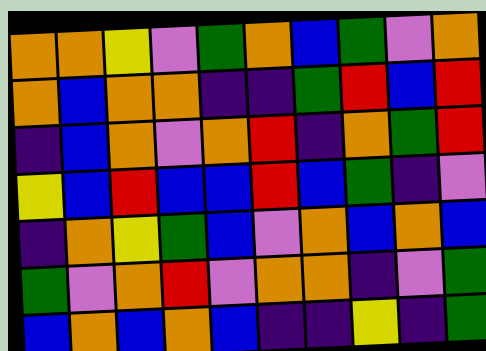[["orange", "orange", "yellow", "violet", "green", "orange", "blue", "green", "violet", "orange"], ["orange", "blue", "orange", "orange", "indigo", "indigo", "green", "red", "blue", "red"], ["indigo", "blue", "orange", "violet", "orange", "red", "indigo", "orange", "green", "red"], ["yellow", "blue", "red", "blue", "blue", "red", "blue", "green", "indigo", "violet"], ["indigo", "orange", "yellow", "green", "blue", "violet", "orange", "blue", "orange", "blue"], ["green", "violet", "orange", "red", "violet", "orange", "orange", "indigo", "violet", "green"], ["blue", "orange", "blue", "orange", "blue", "indigo", "indigo", "yellow", "indigo", "green"]]